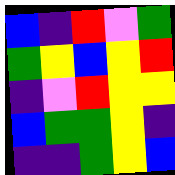[["blue", "indigo", "red", "violet", "green"], ["green", "yellow", "blue", "yellow", "red"], ["indigo", "violet", "red", "yellow", "yellow"], ["blue", "green", "green", "yellow", "indigo"], ["indigo", "indigo", "green", "yellow", "blue"]]